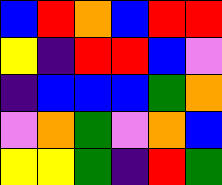[["blue", "red", "orange", "blue", "red", "red"], ["yellow", "indigo", "red", "red", "blue", "violet"], ["indigo", "blue", "blue", "blue", "green", "orange"], ["violet", "orange", "green", "violet", "orange", "blue"], ["yellow", "yellow", "green", "indigo", "red", "green"]]